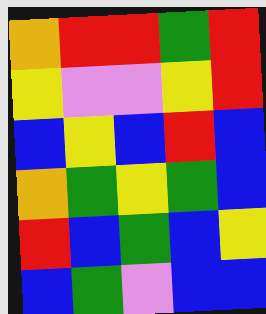[["orange", "red", "red", "green", "red"], ["yellow", "violet", "violet", "yellow", "red"], ["blue", "yellow", "blue", "red", "blue"], ["orange", "green", "yellow", "green", "blue"], ["red", "blue", "green", "blue", "yellow"], ["blue", "green", "violet", "blue", "blue"]]